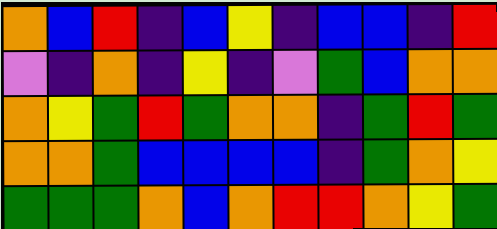[["orange", "blue", "red", "indigo", "blue", "yellow", "indigo", "blue", "blue", "indigo", "red"], ["violet", "indigo", "orange", "indigo", "yellow", "indigo", "violet", "green", "blue", "orange", "orange"], ["orange", "yellow", "green", "red", "green", "orange", "orange", "indigo", "green", "red", "green"], ["orange", "orange", "green", "blue", "blue", "blue", "blue", "indigo", "green", "orange", "yellow"], ["green", "green", "green", "orange", "blue", "orange", "red", "red", "orange", "yellow", "green"]]